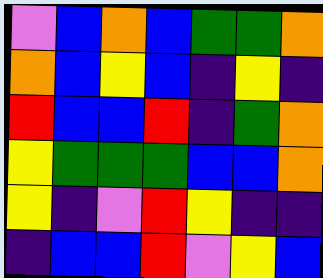[["violet", "blue", "orange", "blue", "green", "green", "orange"], ["orange", "blue", "yellow", "blue", "indigo", "yellow", "indigo"], ["red", "blue", "blue", "red", "indigo", "green", "orange"], ["yellow", "green", "green", "green", "blue", "blue", "orange"], ["yellow", "indigo", "violet", "red", "yellow", "indigo", "indigo"], ["indigo", "blue", "blue", "red", "violet", "yellow", "blue"]]